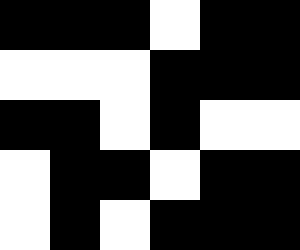[["black", "black", "black", "white", "black", "black"], ["white", "white", "white", "black", "black", "black"], ["black", "black", "white", "black", "white", "white"], ["white", "black", "black", "white", "black", "black"], ["white", "black", "white", "black", "black", "black"]]